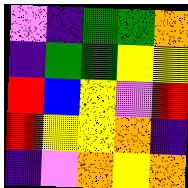[["violet", "indigo", "green", "green", "orange"], ["indigo", "green", "green", "yellow", "yellow"], ["red", "blue", "yellow", "violet", "red"], ["red", "yellow", "yellow", "orange", "indigo"], ["indigo", "violet", "orange", "yellow", "orange"]]